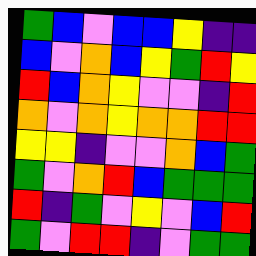[["green", "blue", "violet", "blue", "blue", "yellow", "indigo", "indigo"], ["blue", "violet", "orange", "blue", "yellow", "green", "red", "yellow"], ["red", "blue", "orange", "yellow", "violet", "violet", "indigo", "red"], ["orange", "violet", "orange", "yellow", "orange", "orange", "red", "red"], ["yellow", "yellow", "indigo", "violet", "violet", "orange", "blue", "green"], ["green", "violet", "orange", "red", "blue", "green", "green", "green"], ["red", "indigo", "green", "violet", "yellow", "violet", "blue", "red"], ["green", "violet", "red", "red", "indigo", "violet", "green", "green"]]